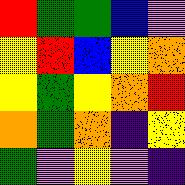[["red", "green", "green", "blue", "violet"], ["yellow", "red", "blue", "yellow", "orange"], ["yellow", "green", "yellow", "orange", "red"], ["orange", "green", "orange", "indigo", "yellow"], ["green", "violet", "yellow", "violet", "indigo"]]